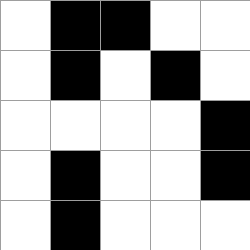[["white", "black", "black", "white", "white"], ["white", "black", "white", "black", "white"], ["white", "white", "white", "white", "black"], ["white", "black", "white", "white", "black"], ["white", "black", "white", "white", "white"]]